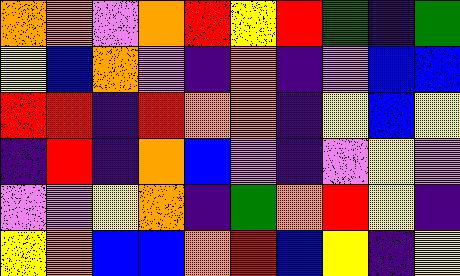[["orange", "orange", "violet", "orange", "red", "yellow", "red", "green", "indigo", "green"], ["yellow", "blue", "orange", "violet", "indigo", "orange", "indigo", "violet", "blue", "blue"], ["red", "red", "indigo", "red", "orange", "orange", "indigo", "yellow", "blue", "yellow"], ["indigo", "red", "indigo", "orange", "blue", "violet", "indigo", "violet", "yellow", "violet"], ["violet", "violet", "yellow", "orange", "indigo", "green", "orange", "red", "yellow", "indigo"], ["yellow", "orange", "blue", "blue", "orange", "red", "blue", "yellow", "indigo", "yellow"]]